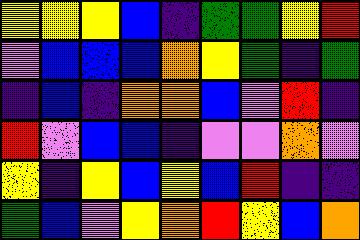[["yellow", "yellow", "yellow", "blue", "indigo", "green", "green", "yellow", "red"], ["violet", "blue", "blue", "blue", "orange", "yellow", "green", "indigo", "green"], ["indigo", "blue", "indigo", "orange", "orange", "blue", "violet", "red", "indigo"], ["red", "violet", "blue", "blue", "indigo", "violet", "violet", "orange", "violet"], ["yellow", "indigo", "yellow", "blue", "yellow", "blue", "red", "indigo", "indigo"], ["green", "blue", "violet", "yellow", "orange", "red", "yellow", "blue", "orange"]]